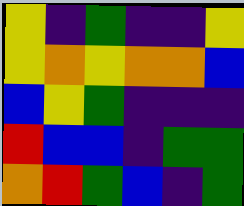[["yellow", "indigo", "green", "indigo", "indigo", "yellow"], ["yellow", "orange", "yellow", "orange", "orange", "blue"], ["blue", "yellow", "green", "indigo", "indigo", "indigo"], ["red", "blue", "blue", "indigo", "green", "green"], ["orange", "red", "green", "blue", "indigo", "green"]]